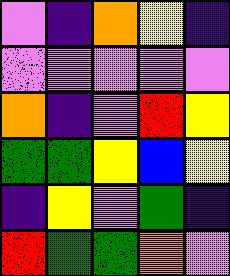[["violet", "indigo", "orange", "yellow", "indigo"], ["violet", "violet", "violet", "violet", "violet"], ["orange", "indigo", "violet", "red", "yellow"], ["green", "green", "yellow", "blue", "yellow"], ["indigo", "yellow", "violet", "green", "indigo"], ["red", "green", "green", "orange", "violet"]]